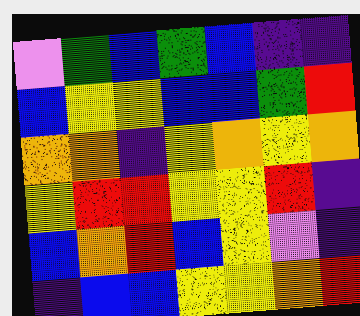[["violet", "green", "blue", "green", "blue", "indigo", "indigo"], ["blue", "yellow", "yellow", "blue", "blue", "green", "red"], ["orange", "orange", "indigo", "yellow", "orange", "yellow", "orange"], ["yellow", "red", "red", "yellow", "yellow", "red", "indigo"], ["blue", "orange", "red", "blue", "yellow", "violet", "indigo"], ["indigo", "blue", "blue", "yellow", "yellow", "orange", "red"]]